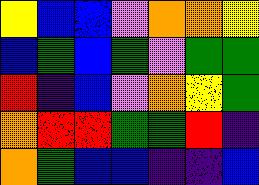[["yellow", "blue", "blue", "violet", "orange", "orange", "yellow"], ["blue", "green", "blue", "green", "violet", "green", "green"], ["red", "indigo", "blue", "violet", "orange", "yellow", "green"], ["orange", "red", "red", "green", "green", "red", "indigo"], ["orange", "green", "blue", "blue", "indigo", "indigo", "blue"]]